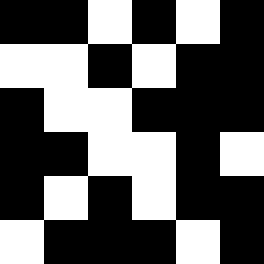[["black", "black", "white", "black", "white", "black"], ["white", "white", "black", "white", "black", "black"], ["black", "white", "white", "black", "black", "black"], ["black", "black", "white", "white", "black", "white"], ["black", "white", "black", "white", "black", "black"], ["white", "black", "black", "black", "white", "black"]]